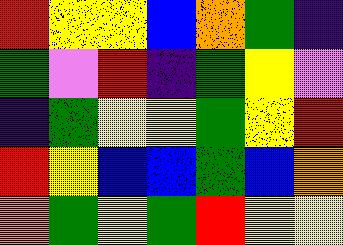[["red", "yellow", "yellow", "blue", "orange", "green", "indigo"], ["green", "violet", "red", "indigo", "green", "yellow", "violet"], ["indigo", "green", "yellow", "yellow", "green", "yellow", "red"], ["red", "yellow", "blue", "blue", "green", "blue", "orange"], ["orange", "green", "yellow", "green", "red", "yellow", "yellow"]]